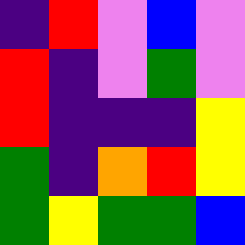[["indigo", "red", "violet", "blue", "violet"], ["red", "indigo", "violet", "green", "violet"], ["red", "indigo", "indigo", "indigo", "yellow"], ["green", "indigo", "orange", "red", "yellow"], ["green", "yellow", "green", "green", "blue"]]